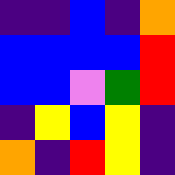[["indigo", "indigo", "blue", "indigo", "orange"], ["blue", "blue", "blue", "blue", "red"], ["blue", "blue", "violet", "green", "red"], ["indigo", "yellow", "blue", "yellow", "indigo"], ["orange", "indigo", "red", "yellow", "indigo"]]